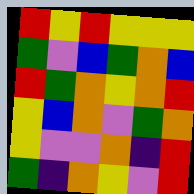[["red", "yellow", "red", "yellow", "yellow", "yellow"], ["green", "violet", "blue", "green", "orange", "blue"], ["red", "green", "orange", "yellow", "orange", "red"], ["yellow", "blue", "orange", "violet", "green", "orange"], ["yellow", "violet", "violet", "orange", "indigo", "red"], ["green", "indigo", "orange", "yellow", "violet", "red"]]